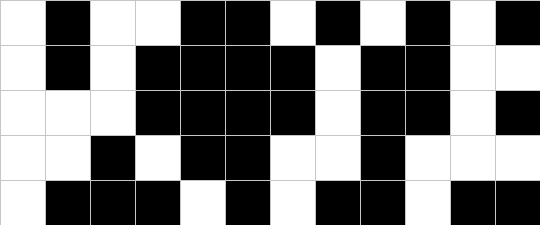[["white", "black", "white", "white", "black", "black", "white", "black", "white", "black", "white", "black"], ["white", "black", "white", "black", "black", "black", "black", "white", "black", "black", "white", "white"], ["white", "white", "white", "black", "black", "black", "black", "white", "black", "black", "white", "black"], ["white", "white", "black", "white", "black", "black", "white", "white", "black", "white", "white", "white"], ["white", "black", "black", "black", "white", "black", "white", "black", "black", "white", "black", "black"]]